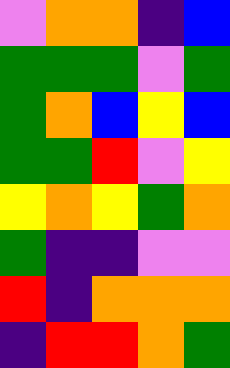[["violet", "orange", "orange", "indigo", "blue"], ["green", "green", "green", "violet", "green"], ["green", "orange", "blue", "yellow", "blue"], ["green", "green", "red", "violet", "yellow"], ["yellow", "orange", "yellow", "green", "orange"], ["green", "indigo", "indigo", "violet", "violet"], ["red", "indigo", "orange", "orange", "orange"], ["indigo", "red", "red", "orange", "green"]]